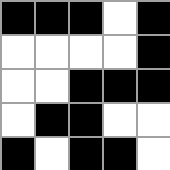[["black", "black", "black", "white", "black"], ["white", "white", "white", "white", "black"], ["white", "white", "black", "black", "black"], ["white", "black", "black", "white", "white"], ["black", "white", "black", "black", "white"]]